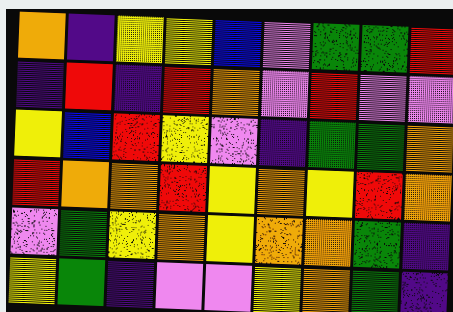[["orange", "indigo", "yellow", "yellow", "blue", "violet", "green", "green", "red"], ["indigo", "red", "indigo", "red", "orange", "violet", "red", "violet", "violet"], ["yellow", "blue", "red", "yellow", "violet", "indigo", "green", "green", "orange"], ["red", "orange", "orange", "red", "yellow", "orange", "yellow", "red", "orange"], ["violet", "green", "yellow", "orange", "yellow", "orange", "orange", "green", "indigo"], ["yellow", "green", "indigo", "violet", "violet", "yellow", "orange", "green", "indigo"]]